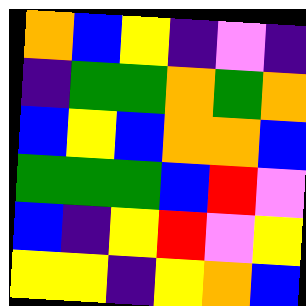[["orange", "blue", "yellow", "indigo", "violet", "indigo"], ["indigo", "green", "green", "orange", "green", "orange"], ["blue", "yellow", "blue", "orange", "orange", "blue"], ["green", "green", "green", "blue", "red", "violet"], ["blue", "indigo", "yellow", "red", "violet", "yellow"], ["yellow", "yellow", "indigo", "yellow", "orange", "blue"]]